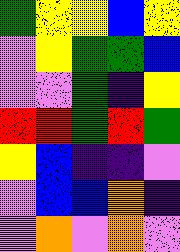[["green", "yellow", "yellow", "blue", "yellow"], ["violet", "yellow", "green", "green", "blue"], ["violet", "violet", "green", "indigo", "yellow"], ["red", "red", "green", "red", "green"], ["yellow", "blue", "indigo", "indigo", "violet"], ["violet", "blue", "blue", "orange", "indigo"], ["violet", "orange", "violet", "orange", "violet"]]